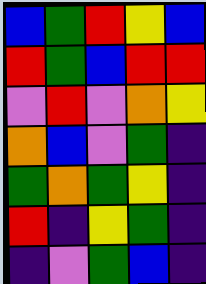[["blue", "green", "red", "yellow", "blue"], ["red", "green", "blue", "red", "red"], ["violet", "red", "violet", "orange", "yellow"], ["orange", "blue", "violet", "green", "indigo"], ["green", "orange", "green", "yellow", "indigo"], ["red", "indigo", "yellow", "green", "indigo"], ["indigo", "violet", "green", "blue", "indigo"]]